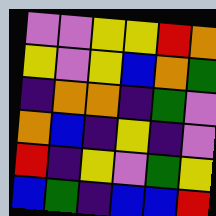[["violet", "violet", "yellow", "yellow", "red", "orange"], ["yellow", "violet", "yellow", "blue", "orange", "green"], ["indigo", "orange", "orange", "indigo", "green", "violet"], ["orange", "blue", "indigo", "yellow", "indigo", "violet"], ["red", "indigo", "yellow", "violet", "green", "yellow"], ["blue", "green", "indigo", "blue", "blue", "red"]]